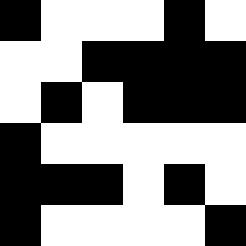[["black", "white", "white", "white", "black", "white"], ["white", "white", "black", "black", "black", "black"], ["white", "black", "white", "black", "black", "black"], ["black", "white", "white", "white", "white", "white"], ["black", "black", "black", "white", "black", "white"], ["black", "white", "white", "white", "white", "black"]]